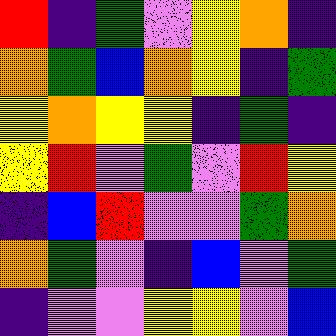[["red", "indigo", "green", "violet", "yellow", "orange", "indigo"], ["orange", "green", "blue", "orange", "yellow", "indigo", "green"], ["yellow", "orange", "yellow", "yellow", "indigo", "green", "indigo"], ["yellow", "red", "violet", "green", "violet", "red", "yellow"], ["indigo", "blue", "red", "violet", "violet", "green", "orange"], ["orange", "green", "violet", "indigo", "blue", "violet", "green"], ["indigo", "violet", "violet", "yellow", "yellow", "violet", "blue"]]